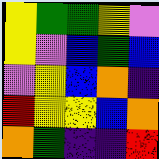[["yellow", "green", "green", "yellow", "violet"], ["yellow", "violet", "blue", "green", "blue"], ["violet", "yellow", "blue", "orange", "indigo"], ["red", "yellow", "yellow", "blue", "orange"], ["orange", "green", "indigo", "indigo", "red"]]